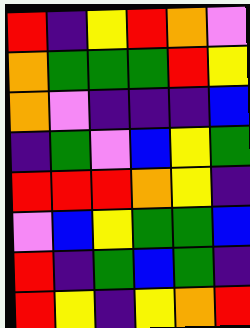[["red", "indigo", "yellow", "red", "orange", "violet"], ["orange", "green", "green", "green", "red", "yellow"], ["orange", "violet", "indigo", "indigo", "indigo", "blue"], ["indigo", "green", "violet", "blue", "yellow", "green"], ["red", "red", "red", "orange", "yellow", "indigo"], ["violet", "blue", "yellow", "green", "green", "blue"], ["red", "indigo", "green", "blue", "green", "indigo"], ["red", "yellow", "indigo", "yellow", "orange", "red"]]